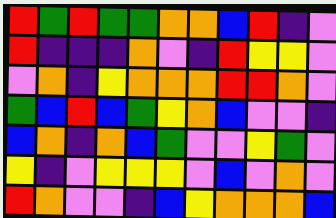[["red", "green", "red", "green", "green", "orange", "orange", "blue", "red", "indigo", "violet"], ["red", "indigo", "indigo", "indigo", "orange", "violet", "indigo", "red", "yellow", "yellow", "violet"], ["violet", "orange", "indigo", "yellow", "orange", "orange", "orange", "red", "red", "orange", "violet"], ["green", "blue", "red", "blue", "green", "yellow", "orange", "blue", "violet", "violet", "indigo"], ["blue", "orange", "indigo", "orange", "blue", "green", "violet", "violet", "yellow", "green", "violet"], ["yellow", "indigo", "violet", "yellow", "yellow", "yellow", "violet", "blue", "violet", "orange", "violet"], ["red", "orange", "violet", "violet", "indigo", "blue", "yellow", "orange", "orange", "orange", "blue"]]